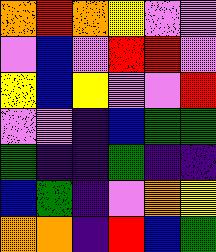[["orange", "red", "orange", "yellow", "violet", "violet"], ["violet", "blue", "violet", "red", "red", "violet"], ["yellow", "blue", "yellow", "violet", "violet", "red"], ["violet", "violet", "indigo", "blue", "green", "green"], ["green", "indigo", "indigo", "green", "indigo", "indigo"], ["blue", "green", "indigo", "violet", "orange", "yellow"], ["orange", "orange", "indigo", "red", "blue", "green"]]